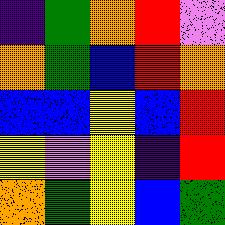[["indigo", "green", "orange", "red", "violet"], ["orange", "green", "blue", "red", "orange"], ["blue", "blue", "yellow", "blue", "red"], ["yellow", "violet", "yellow", "indigo", "red"], ["orange", "green", "yellow", "blue", "green"]]